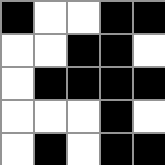[["black", "white", "white", "black", "black"], ["white", "white", "black", "black", "white"], ["white", "black", "black", "black", "black"], ["white", "white", "white", "black", "white"], ["white", "black", "white", "black", "black"]]